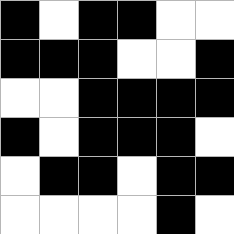[["black", "white", "black", "black", "white", "white"], ["black", "black", "black", "white", "white", "black"], ["white", "white", "black", "black", "black", "black"], ["black", "white", "black", "black", "black", "white"], ["white", "black", "black", "white", "black", "black"], ["white", "white", "white", "white", "black", "white"]]